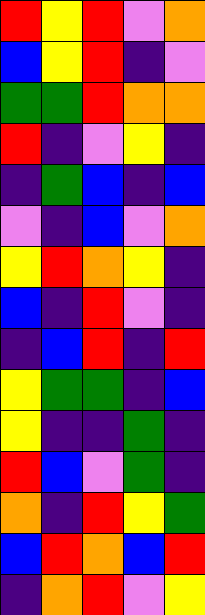[["red", "yellow", "red", "violet", "orange"], ["blue", "yellow", "red", "indigo", "violet"], ["green", "green", "red", "orange", "orange"], ["red", "indigo", "violet", "yellow", "indigo"], ["indigo", "green", "blue", "indigo", "blue"], ["violet", "indigo", "blue", "violet", "orange"], ["yellow", "red", "orange", "yellow", "indigo"], ["blue", "indigo", "red", "violet", "indigo"], ["indigo", "blue", "red", "indigo", "red"], ["yellow", "green", "green", "indigo", "blue"], ["yellow", "indigo", "indigo", "green", "indigo"], ["red", "blue", "violet", "green", "indigo"], ["orange", "indigo", "red", "yellow", "green"], ["blue", "red", "orange", "blue", "red"], ["indigo", "orange", "red", "violet", "yellow"]]